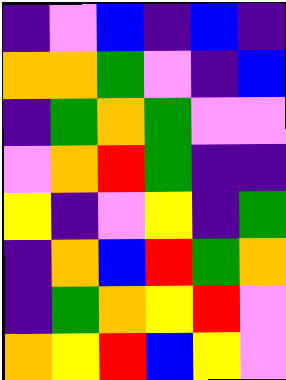[["indigo", "violet", "blue", "indigo", "blue", "indigo"], ["orange", "orange", "green", "violet", "indigo", "blue"], ["indigo", "green", "orange", "green", "violet", "violet"], ["violet", "orange", "red", "green", "indigo", "indigo"], ["yellow", "indigo", "violet", "yellow", "indigo", "green"], ["indigo", "orange", "blue", "red", "green", "orange"], ["indigo", "green", "orange", "yellow", "red", "violet"], ["orange", "yellow", "red", "blue", "yellow", "violet"]]